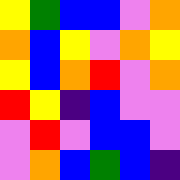[["yellow", "green", "blue", "blue", "violet", "orange"], ["orange", "blue", "yellow", "violet", "orange", "yellow"], ["yellow", "blue", "orange", "red", "violet", "orange"], ["red", "yellow", "indigo", "blue", "violet", "violet"], ["violet", "red", "violet", "blue", "blue", "violet"], ["violet", "orange", "blue", "green", "blue", "indigo"]]